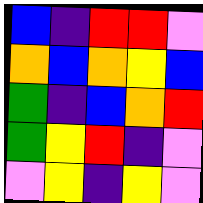[["blue", "indigo", "red", "red", "violet"], ["orange", "blue", "orange", "yellow", "blue"], ["green", "indigo", "blue", "orange", "red"], ["green", "yellow", "red", "indigo", "violet"], ["violet", "yellow", "indigo", "yellow", "violet"]]